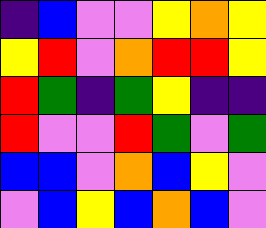[["indigo", "blue", "violet", "violet", "yellow", "orange", "yellow"], ["yellow", "red", "violet", "orange", "red", "red", "yellow"], ["red", "green", "indigo", "green", "yellow", "indigo", "indigo"], ["red", "violet", "violet", "red", "green", "violet", "green"], ["blue", "blue", "violet", "orange", "blue", "yellow", "violet"], ["violet", "blue", "yellow", "blue", "orange", "blue", "violet"]]